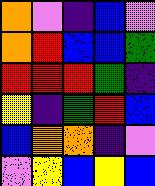[["orange", "violet", "indigo", "blue", "violet"], ["orange", "red", "blue", "blue", "green"], ["red", "red", "red", "green", "indigo"], ["yellow", "indigo", "green", "red", "blue"], ["blue", "orange", "orange", "indigo", "violet"], ["violet", "yellow", "blue", "yellow", "blue"]]